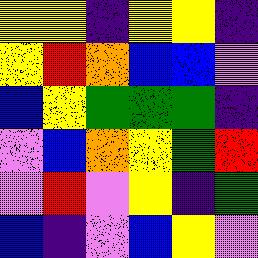[["yellow", "yellow", "indigo", "yellow", "yellow", "indigo"], ["yellow", "red", "orange", "blue", "blue", "violet"], ["blue", "yellow", "green", "green", "green", "indigo"], ["violet", "blue", "orange", "yellow", "green", "red"], ["violet", "red", "violet", "yellow", "indigo", "green"], ["blue", "indigo", "violet", "blue", "yellow", "violet"]]